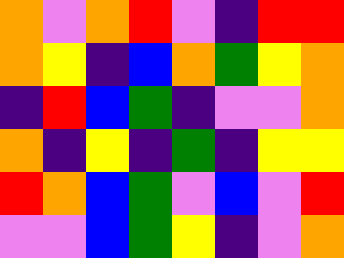[["orange", "violet", "orange", "red", "violet", "indigo", "red", "red"], ["orange", "yellow", "indigo", "blue", "orange", "green", "yellow", "orange"], ["indigo", "red", "blue", "green", "indigo", "violet", "violet", "orange"], ["orange", "indigo", "yellow", "indigo", "green", "indigo", "yellow", "yellow"], ["red", "orange", "blue", "green", "violet", "blue", "violet", "red"], ["violet", "violet", "blue", "green", "yellow", "indigo", "violet", "orange"]]